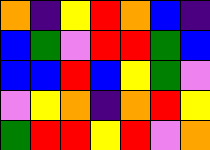[["orange", "indigo", "yellow", "red", "orange", "blue", "indigo"], ["blue", "green", "violet", "red", "red", "green", "blue"], ["blue", "blue", "red", "blue", "yellow", "green", "violet"], ["violet", "yellow", "orange", "indigo", "orange", "red", "yellow"], ["green", "red", "red", "yellow", "red", "violet", "orange"]]